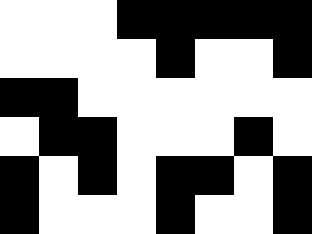[["white", "white", "white", "black", "black", "black", "black", "black"], ["white", "white", "white", "white", "black", "white", "white", "black"], ["black", "black", "white", "white", "white", "white", "white", "white"], ["white", "black", "black", "white", "white", "white", "black", "white"], ["black", "white", "black", "white", "black", "black", "white", "black"], ["black", "white", "white", "white", "black", "white", "white", "black"]]